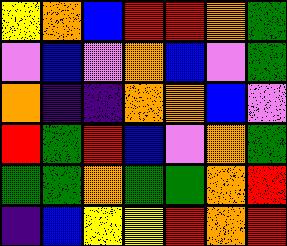[["yellow", "orange", "blue", "red", "red", "orange", "green"], ["violet", "blue", "violet", "orange", "blue", "violet", "green"], ["orange", "indigo", "indigo", "orange", "orange", "blue", "violet"], ["red", "green", "red", "blue", "violet", "orange", "green"], ["green", "green", "orange", "green", "green", "orange", "red"], ["indigo", "blue", "yellow", "yellow", "red", "orange", "red"]]